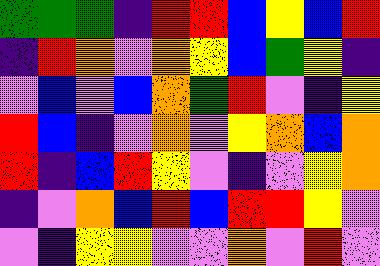[["green", "green", "green", "indigo", "red", "red", "blue", "yellow", "blue", "red"], ["indigo", "red", "orange", "violet", "orange", "yellow", "blue", "green", "yellow", "indigo"], ["violet", "blue", "violet", "blue", "orange", "green", "red", "violet", "indigo", "yellow"], ["red", "blue", "indigo", "violet", "orange", "violet", "yellow", "orange", "blue", "orange"], ["red", "indigo", "blue", "red", "yellow", "violet", "indigo", "violet", "yellow", "orange"], ["indigo", "violet", "orange", "blue", "red", "blue", "red", "red", "yellow", "violet"], ["violet", "indigo", "yellow", "yellow", "violet", "violet", "orange", "violet", "red", "violet"]]